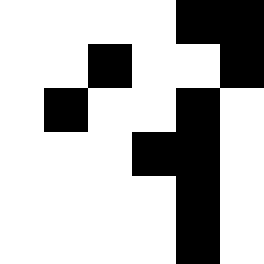[["white", "white", "white", "white", "black", "black"], ["white", "white", "black", "white", "white", "black"], ["white", "black", "white", "white", "black", "white"], ["white", "white", "white", "black", "black", "white"], ["white", "white", "white", "white", "black", "white"], ["white", "white", "white", "white", "black", "white"]]